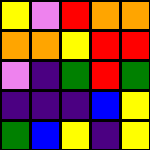[["yellow", "violet", "red", "orange", "orange"], ["orange", "orange", "yellow", "red", "red"], ["violet", "indigo", "green", "red", "green"], ["indigo", "indigo", "indigo", "blue", "yellow"], ["green", "blue", "yellow", "indigo", "yellow"]]